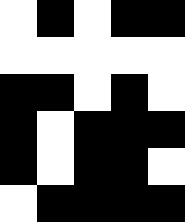[["white", "black", "white", "black", "black"], ["white", "white", "white", "white", "white"], ["black", "black", "white", "black", "white"], ["black", "white", "black", "black", "black"], ["black", "white", "black", "black", "white"], ["white", "black", "black", "black", "black"]]